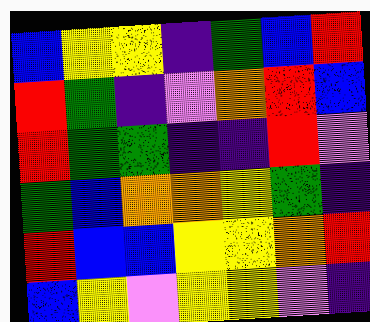[["blue", "yellow", "yellow", "indigo", "green", "blue", "red"], ["red", "green", "indigo", "violet", "orange", "red", "blue"], ["red", "green", "green", "indigo", "indigo", "red", "violet"], ["green", "blue", "orange", "orange", "yellow", "green", "indigo"], ["red", "blue", "blue", "yellow", "yellow", "orange", "red"], ["blue", "yellow", "violet", "yellow", "yellow", "violet", "indigo"]]